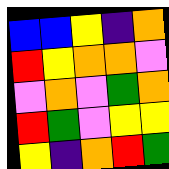[["blue", "blue", "yellow", "indigo", "orange"], ["red", "yellow", "orange", "orange", "violet"], ["violet", "orange", "violet", "green", "orange"], ["red", "green", "violet", "yellow", "yellow"], ["yellow", "indigo", "orange", "red", "green"]]